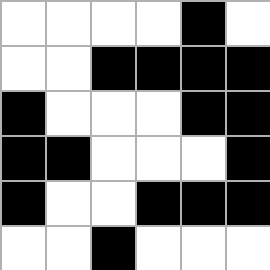[["white", "white", "white", "white", "black", "white"], ["white", "white", "black", "black", "black", "black"], ["black", "white", "white", "white", "black", "black"], ["black", "black", "white", "white", "white", "black"], ["black", "white", "white", "black", "black", "black"], ["white", "white", "black", "white", "white", "white"]]